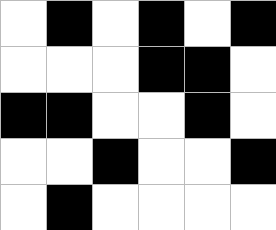[["white", "black", "white", "black", "white", "black"], ["white", "white", "white", "black", "black", "white"], ["black", "black", "white", "white", "black", "white"], ["white", "white", "black", "white", "white", "black"], ["white", "black", "white", "white", "white", "white"]]